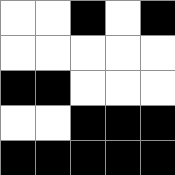[["white", "white", "black", "white", "black"], ["white", "white", "white", "white", "white"], ["black", "black", "white", "white", "white"], ["white", "white", "black", "black", "black"], ["black", "black", "black", "black", "black"]]